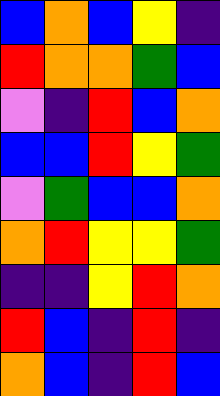[["blue", "orange", "blue", "yellow", "indigo"], ["red", "orange", "orange", "green", "blue"], ["violet", "indigo", "red", "blue", "orange"], ["blue", "blue", "red", "yellow", "green"], ["violet", "green", "blue", "blue", "orange"], ["orange", "red", "yellow", "yellow", "green"], ["indigo", "indigo", "yellow", "red", "orange"], ["red", "blue", "indigo", "red", "indigo"], ["orange", "blue", "indigo", "red", "blue"]]